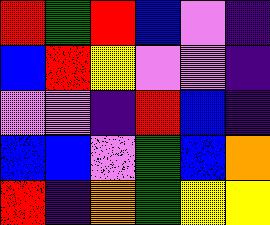[["red", "green", "red", "blue", "violet", "indigo"], ["blue", "red", "yellow", "violet", "violet", "indigo"], ["violet", "violet", "indigo", "red", "blue", "indigo"], ["blue", "blue", "violet", "green", "blue", "orange"], ["red", "indigo", "orange", "green", "yellow", "yellow"]]